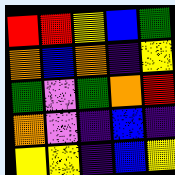[["red", "red", "yellow", "blue", "green"], ["orange", "blue", "orange", "indigo", "yellow"], ["green", "violet", "green", "orange", "red"], ["orange", "violet", "indigo", "blue", "indigo"], ["yellow", "yellow", "indigo", "blue", "yellow"]]